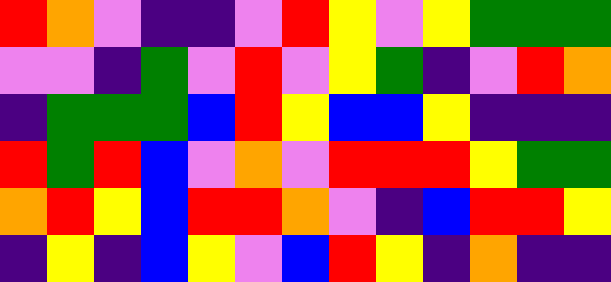[["red", "orange", "violet", "indigo", "indigo", "violet", "red", "yellow", "violet", "yellow", "green", "green", "green"], ["violet", "violet", "indigo", "green", "violet", "red", "violet", "yellow", "green", "indigo", "violet", "red", "orange"], ["indigo", "green", "green", "green", "blue", "red", "yellow", "blue", "blue", "yellow", "indigo", "indigo", "indigo"], ["red", "green", "red", "blue", "violet", "orange", "violet", "red", "red", "red", "yellow", "green", "green"], ["orange", "red", "yellow", "blue", "red", "red", "orange", "violet", "indigo", "blue", "red", "red", "yellow"], ["indigo", "yellow", "indigo", "blue", "yellow", "violet", "blue", "red", "yellow", "indigo", "orange", "indigo", "indigo"]]